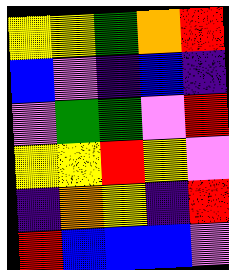[["yellow", "yellow", "green", "orange", "red"], ["blue", "violet", "indigo", "blue", "indigo"], ["violet", "green", "green", "violet", "red"], ["yellow", "yellow", "red", "yellow", "violet"], ["indigo", "orange", "yellow", "indigo", "red"], ["red", "blue", "blue", "blue", "violet"]]